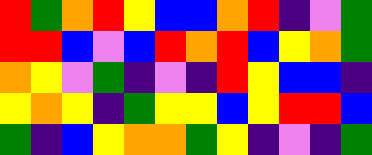[["red", "green", "orange", "red", "yellow", "blue", "blue", "orange", "red", "indigo", "violet", "green"], ["red", "red", "blue", "violet", "blue", "red", "orange", "red", "blue", "yellow", "orange", "green"], ["orange", "yellow", "violet", "green", "indigo", "violet", "indigo", "red", "yellow", "blue", "blue", "indigo"], ["yellow", "orange", "yellow", "indigo", "green", "yellow", "yellow", "blue", "yellow", "red", "red", "blue"], ["green", "indigo", "blue", "yellow", "orange", "orange", "green", "yellow", "indigo", "violet", "indigo", "green"]]